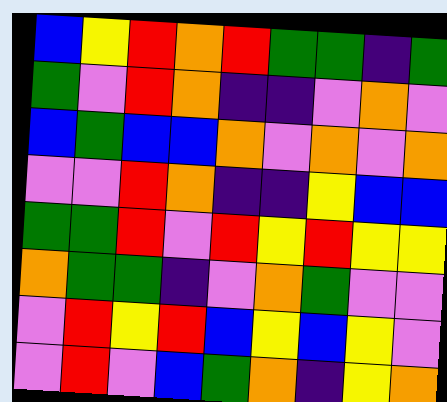[["blue", "yellow", "red", "orange", "red", "green", "green", "indigo", "green"], ["green", "violet", "red", "orange", "indigo", "indigo", "violet", "orange", "violet"], ["blue", "green", "blue", "blue", "orange", "violet", "orange", "violet", "orange"], ["violet", "violet", "red", "orange", "indigo", "indigo", "yellow", "blue", "blue"], ["green", "green", "red", "violet", "red", "yellow", "red", "yellow", "yellow"], ["orange", "green", "green", "indigo", "violet", "orange", "green", "violet", "violet"], ["violet", "red", "yellow", "red", "blue", "yellow", "blue", "yellow", "violet"], ["violet", "red", "violet", "blue", "green", "orange", "indigo", "yellow", "orange"]]